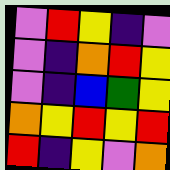[["violet", "red", "yellow", "indigo", "violet"], ["violet", "indigo", "orange", "red", "yellow"], ["violet", "indigo", "blue", "green", "yellow"], ["orange", "yellow", "red", "yellow", "red"], ["red", "indigo", "yellow", "violet", "orange"]]